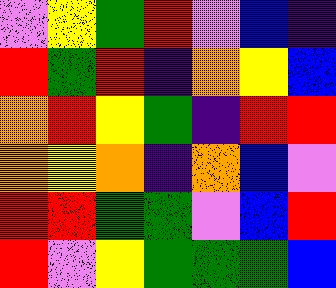[["violet", "yellow", "green", "red", "violet", "blue", "indigo"], ["red", "green", "red", "indigo", "orange", "yellow", "blue"], ["orange", "red", "yellow", "green", "indigo", "red", "red"], ["orange", "yellow", "orange", "indigo", "orange", "blue", "violet"], ["red", "red", "green", "green", "violet", "blue", "red"], ["red", "violet", "yellow", "green", "green", "green", "blue"]]